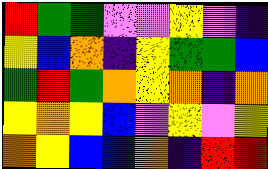[["red", "green", "green", "violet", "violet", "yellow", "violet", "indigo"], ["yellow", "blue", "orange", "indigo", "yellow", "green", "green", "blue"], ["green", "red", "green", "orange", "yellow", "orange", "indigo", "orange"], ["yellow", "orange", "yellow", "blue", "violet", "yellow", "violet", "yellow"], ["orange", "yellow", "blue", "blue", "orange", "indigo", "red", "red"]]